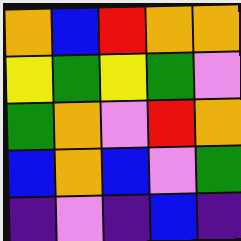[["orange", "blue", "red", "orange", "orange"], ["yellow", "green", "yellow", "green", "violet"], ["green", "orange", "violet", "red", "orange"], ["blue", "orange", "blue", "violet", "green"], ["indigo", "violet", "indigo", "blue", "indigo"]]